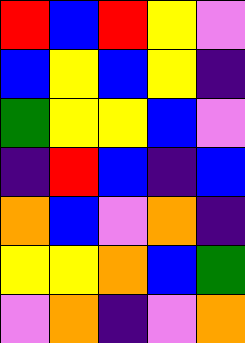[["red", "blue", "red", "yellow", "violet"], ["blue", "yellow", "blue", "yellow", "indigo"], ["green", "yellow", "yellow", "blue", "violet"], ["indigo", "red", "blue", "indigo", "blue"], ["orange", "blue", "violet", "orange", "indigo"], ["yellow", "yellow", "orange", "blue", "green"], ["violet", "orange", "indigo", "violet", "orange"]]